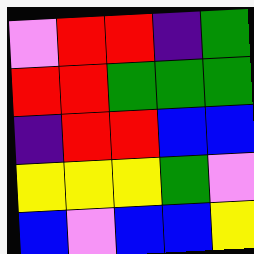[["violet", "red", "red", "indigo", "green"], ["red", "red", "green", "green", "green"], ["indigo", "red", "red", "blue", "blue"], ["yellow", "yellow", "yellow", "green", "violet"], ["blue", "violet", "blue", "blue", "yellow"]]